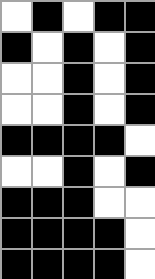[["white", "black", "white", "black", "black"], ["black", "white", "black", "white", "black"], ["white", "white", "black", "white", "black"], ["white", "white", "black", "white", "black"], ["black", "black", "black", "black", "white"], ["white", "white", "black", "white", "black"], ["black", "black", "black", "white", "white"], ["black", "black", "black", "black", "white"], ["black", "black", "black", "black", "white"]]